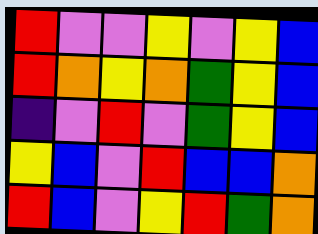[["red", "violet", "violet", "yellow", "violet", "yellow", "blue"], ["red", "orange", "yellow", "orange", "green", "yellow", "blue"], ["indigo", "violet", "red", "violet", "green", "yellow", "blue"], ["yellow", "blue", "violet", "red", "blue", "blue", "orange"], ["red", "blue", "violet", "yellow", "red", "green", "orange"]]